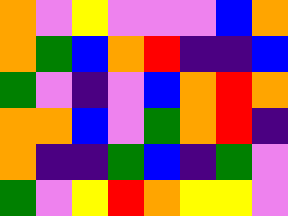[["orange", "violet", "yellow", "violet", "violet", "violet", "blue", "orange"], ["orange", "green", "blue", "orange", "red", "indigo", "indigo", "blue"], ["green", "violet", "indigo", "violet", "blue", "orange", "red", "orange"], ["orange", "orange", "blue", "violet", "green", "orange", "red", "indigo"], ["orange", "indigo", "indigo", "green", "blue", "indigo", "green", "violet"], ["green", "violet", "yellow", "red", "orange", "yellow", "yellow", "violet"]]